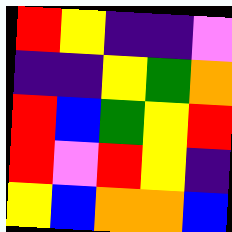[["red", "yellow", "indigo", "indigo", "violet"], ["indigo", "indigo", "yellow", "green", "orange"], ["red", "blue", "green", "yellow", "red"], ["red", "violet", "red", "yellow", "indigo"], ["yellow", "blue", "orange", "orange", "blue"]]